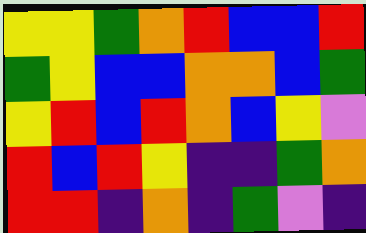[["yellow", "yellow", "green", "orange", "red", "blue", "blue", "red"], ["green", "yellow", "blue", "blue", "orange", "orange", "blue", "green"], ["yellow", "red", "blue", "red", "orange", "blue", "yellow", "violet"], ["red", "blue", "red", "yellow", "indigo", "indigo", "green", "orange"], ["red", "red", "indigo", "orange", "indigo", "green", "violet", "indigo"]]